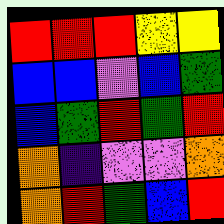[["red", "red", "red", "yellow", "yellow"], ["blue", "blue", "violet", "blue", "green"], ["blue", "green", "red", "green", "red"], ["orange", "indigo", "violet", "violet", "orange"], ["orange", "red", "green", "blue", "red"]]